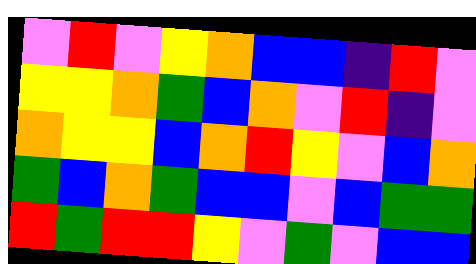[["violet", "red", "violet", "yellow", "orange", "blue", "blue", "indigo", "red", "violet"], ["yellow", "yellow", "orange", "green", "blue", "orange", "violet", "red", "indigo", "violet"], ["orange", "yellow", "yellow", "blue", "orange", "red", "yellow", "violet", "blue", "orange"], ["green", "blue", "orange", "green", "blue", "blue", "violet", "blue", "green", "green"], ["red", "green", "red", "red", "yellow", "violet", "green", "violet", "blue", "blue"]]